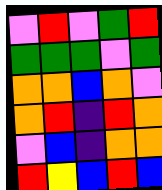[["violet", "red", "violet", "green", "red"], ["green", "green", "green", "violet", "green"], ["orange", "orange", "blue", "orange", "violet"], ["orange", "red", "indigo", "red", "orange"], ["violet", "blue", "indigo", "orange", "orange"], ["red", "yellow", "blue", "red", "blue"]]